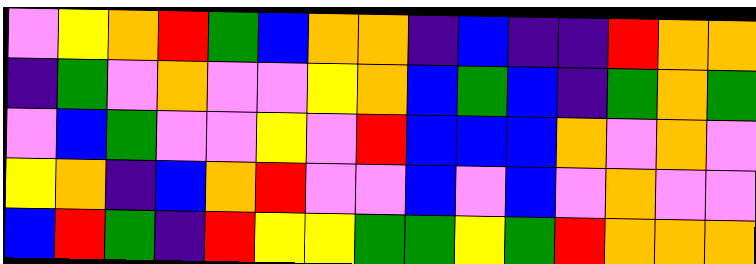[["violet", "yellow", "orange", "red", "green", "blue", "orange", "orange", "indigo", "blue", "indigo", "indigo", "red", "orange", "orange"], ["indigo", "green", "violet", "orange", "violet", "violet", "yellow", "orange", "blue", "green", "blue", "indigo", "green", "orange", "green"], ["violet", "blue", "green", "violet", "violet", "yellow", "violet", "red", "blue", "blue", "blue", "orange", "violet", "orange", "violet"], ["yellow", "orange", "indigo", "blue", "orange", "red", "violet", "violet", "blue", "violet", "blue", "violet", "orange", "violet", "violet"], ["blue", "red", "green", "indigo", "red", "yellow", "yellow", "green", "green", "yellow", "green", "red", "orange", "orange", "orange"]]